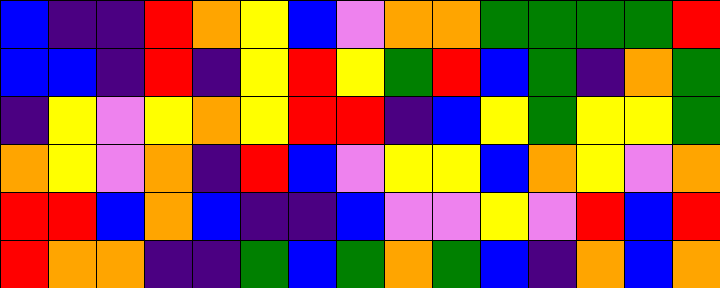[["blue", "indigo", "indigo", "red", "orange", "yellow", "blue", "violet", "orange", "orange", "green", "green", "green", "green", "red"], ["blue", "blue", "indigo", "red", "indigo", "yellow", "red", "yellow", "green", "red", "blue", "green", "indigo", "orange", "green"], ["indigo", "yellow", "violet", "yellow", "orange", "yellow", "red", "red", "indigo", "blue", "yellow", "green", "yellow", "yellow", "green"], ["orange", "yellow", "violet", "orange", "indigo", "red", "blue", "violet", "yellow", "yellow", "blue", "orange", "yellow", "violet", "orange"], ["red", "red", "blue", "orange", "blue", "indigo", "indigo", "blue", "violet", "violet", "yellow", "violet", "red", "blue", "red"], ["red", "orange", "orange", "indigo", "indigo", "green", "blue", "green", "orange", "green", "blue", "indigo", "orange", "blue", "orange"]]